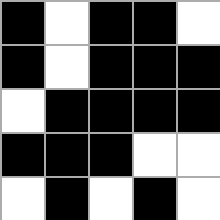[["black", "white", "black", "black", "white"], ["black", "white", "black", "black", "black"], ["white", "black", "black", "black", "black"], ["black", "black", "black", "white", "white"], ["white", "black", "white", "black", "white"]]